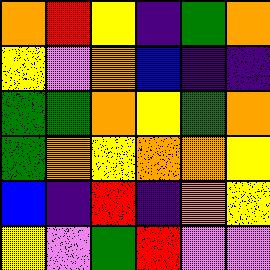[["orange", "red", "yellow", "indigo", "green", "orange"], ["yellow", "violet", "orange", "blue", "indigo", "indigo"], ["green", "green", "orange", "yellow", "green", "orange"], ["green", "orange", "yellow", "orange", "orange", "yellow"], ["blue", "indigo", "red", "indigo", "orange", "yellow"], ["yellow", "violet", "green", "red", "violet", "violet"]]